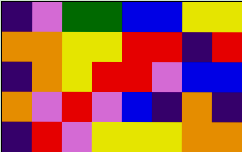[["indigo", "violet", "green", "green", "blue", "blue", "yellow", "yellow"], ["orange", "orange", "yellow", "yellow", "red", "red", "indigo", "red"], ["indigo", "orange", "yellow", "red", "red", "violet", "blue", "blue"], ["orange", "violet", "red", "violet", "blue", "indigo", "orange", "indigo"], ["indigo", "red", "violet", "yellow", "yellow", "yellow", "orange", "orange"]]